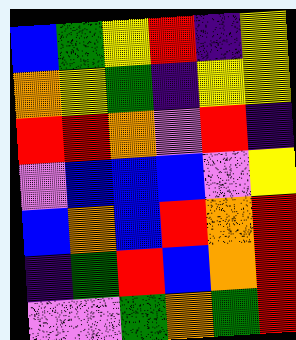[["blue", "green", "yellow", "red", "indigo", "yellow"], ["orange", "yellow", "green", "indigo", "yellow", "yellow"], ["red", "red", "orange", "violet", "red", "indigo"], ["violet", "blue", "blue", "blue", "violet", "yellow"], ["blue", "orange", "blue", "red", "orange", "red"], ["indigo", "green", "red", "blue", "orange", "red"], ["violet", "violet", "green", "orange", "green", "red"]]